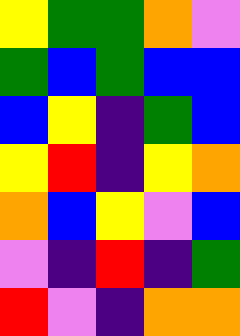[["yellow", "green", "green", "orange", "violet"], ["green", "blue", "green", "blue", "blue"], ["blue", "yellow", "indigo", "green", "blue"], ["yellow", "red", "indigo", "yellow", "orange"], ["orange", "blue", "yellow", "violet", "blue"], ["violet", "indigo", "red", "indigo", "green"], ["red", "violet", "indigo", "orange", "orange"]]